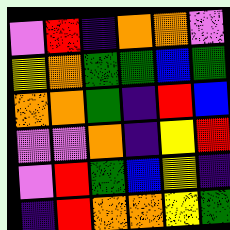[["violet", "red", "indigo", "orange", "orange", "violet"], ["yellow", "orange", "green", "green", "blue", "green"], ["orange", "orange", "green", "indigo", "red", "blue"], ["violet", "violet", "orange", "indigo", "yellow", "red"], ["violet", "red", "green", "blue", "yellow", "indigo"], ["indigo", "red", "orange", "orange", "yellow", "green"]]